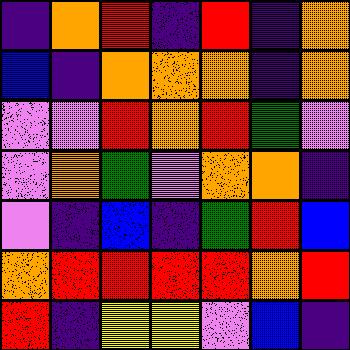[["indigo", "orange", "red", "indigo", "red", "indigo", "orange"], ["blue", "indigo", "orange", "orange", "orange", "indigo", "orange"], ["violet", "violet", "red", "orange", "red", "green", "violet"], ["violet", "orange", "green", "violet", "orange", "orange", "indigo"], ["violet", "indigo", "blue", "indigo", "green", "red", "blue"], ["orange", "red", "red", "red", "red", "orange", "red"], ["red", "indigo", "yellow", "yellow", "violet", "blue", "indigo"]]